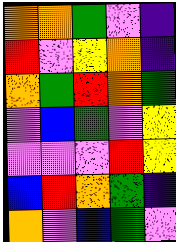[["orange", "orange", "green", "violet", "indigo"], ["red", "violet", "yellow", "orange", "indigo"], ["orange", "green", "red", "orange", "green"], ["violet", "blue", "green", "violet", "yellow"], ["violet", "violet", "violet", "red", "yellow"], ["blue", "red", "orange", "green", "indigo"], ["orange", "violet", "blue", "green", "violet"]]